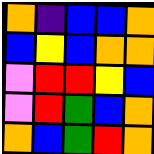[["orange", "indigo", "blue", "blue", "orange"], ["blue", "yellow", "blue", "orange", "orange"], ["violet", "red", "red", "yellow", "blue"], ["violet", "red", "green", "blue", "orange"], ["orange", "blue", "green", "red", "orange"]]